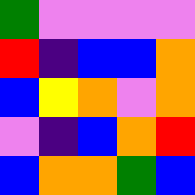[["green", "violet", "violet", "violet", "violet"], ["red", "indigo", "blue", "blue", "orange"], ["blue", "yellow", "orange", "violet", "orange"], ["violet", "indigo", "blue", "orange", "red"], ["blue", "orange", "orange", "green", "blue"]]